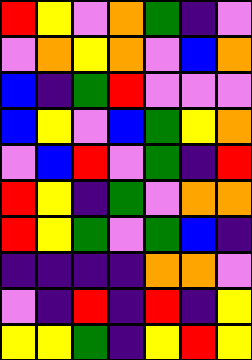[["red", "yellow", "violet", "orange", "green", "indigo", "violet"], ["violet", "orange", "yellow", "orange", "violet", "blue", "orange"], ["blue", "indigo", "green", "red", "violet", "violet", "violet"], ["blue", "yellow", "violet", "blue", "green", "yellow", "orange"], ["violet", "blue", "red", "violet", "green", "indigo", "red"], ["red", "yellow", "indigo", "green", "violet", "orange", "orange"], ["red", "yellow", "green", "violet", "green", "blue", "indigo"], ["indigo", "indigo", "indigo", "indigo", "orange", "orange", "violet"], ["violet", "indigo", "red", "indigo", "red", "indigo", "yellow"], ["yellow", "yellow", "green", "indigo", "yellow", "red", "yellow"]]